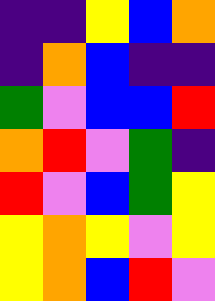[["indigo", "indigo", "yellow", "blue", "orange"], ["indigo", "orange", "blue", "indigo", "indigo"], ["green", "violet", "blue", "blue", "red"], ["orange", "red", "violet", "green", "indigo"], ["red", "violet", "blue", "green", "yellow"], ["yellow", "orange", "yellow", "violet", "yellow"], ["yellow", "orange", "blue", "red", "violet"]]